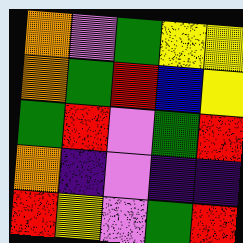[["orange", "violet", "green", "yellow", "yellow"], ["orange", "green", "red", "blue", "yellow"], ["green", "red", "violet", "green", "red"], ["orange", "indigo", "violet", "indigo", "indigo"], ["red", "yellow", "violet", "green", "red"]]